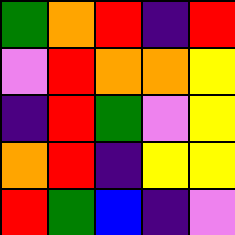[["green", "orange", "red", "indigo", "red"], ["violet", "red", "orange", "orange", "yellow"], ["indigo", "red", "green", "violet", "yellow"], ["orange", "red", "indigo", "yellow", "yellow"], ["red", "green", "blue", "indigo", "violet"]]